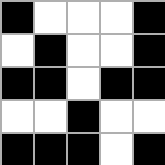[["black", "white", "white", "white", "black"], ["white", "black", "white", "white", "black"], ["black", "black", "white", "black", "black"], ["white", "white", "black", "white", "white"], ["black", "black", "black", "white", "black"]]